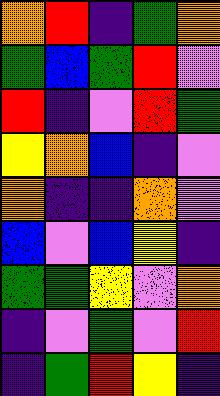[["orange", "red", "indigo", "green", "orange"], ["green", "blue", "green", "red", "violet"], ["red", "indigo", "violet", "red", "green"], ["yellow", "orange", "blue", "indigo", "violet"], ["orange", "indigo", "indigo", "orange", "violet"], ["blue", "violet", "blue", "yellow", "indigo"], ["green", "green", "yellow", "violet", "orange"], ["indigo", "violet", "green", "violet", "red"], ["indigo", "green", "red", "yellow", "indigo"]]